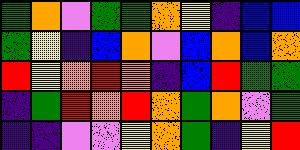[["green", "orange", "violet", "green", "green", "orange", "yellow", "indigo", "blue", "blue"], ["green", "yellow", "indigo", "blue", "orange", "violet", "blue", "orange", "blue", "orange"], ["red", "yellow", "orange", "red", "orange", "indigo", "blue", "red", "green", "green"], ["indigo", "green", "red", "orange", "red", "orange", "green", "orange", "violet", "green"], ["indigo", "indigo", "violet", "violet", "yellow", "orange", "green", "indigo", "yellow", "red"]]